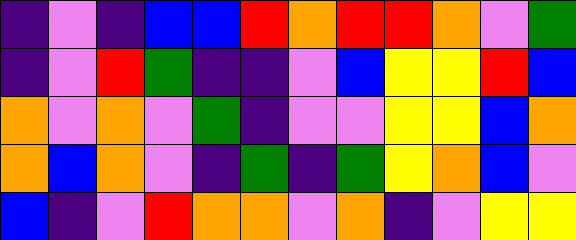[["indigo", "violet", "indigo", "blue", "blue", "red", "orange", "red", "red", "orange", "violet", "green"], ["indigo", "violet", "red", "green", "indigo", "indigo", "violet", "blue", "yellow", "yellow", "red", "blue"], ["orange", "violet", "orange", "violet", "green", "indigo", "violet", "violet", "yellow", "yellow", "blue", "orange"], ["orange", "blue", "orange", "violet", "indigo", "green", "indigo", "green", "yellow", "orange", "blue", "violet"], ["blue", "indigo", "violet", "red", "orange", "orange", "violet", "orange", "indigo", "violet", "yellow", "yellow"]]